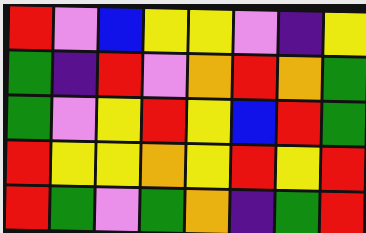[["red", "violet", "blue", "yellow", "yellow", "violet", "indigo", "yellow"], ["green", "indigo", "red", "violet", "orange", "red", "orange", "green"], ["green", "violet", "yellow", "red", "yellow", "blue", "red", "green"], ["red", "yellow", "yellow", "orange", "yellow", "red", "yellow", "red"], ["red", "green", "violet", "green", "orange", "indigo", "green", "red"]]